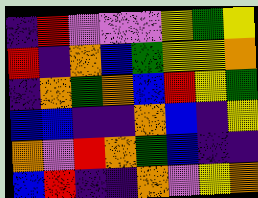[["indigo", "red", "violet", "violet", "violet", "yellow", "green", "yellow"], ["red", "indigo", "orange", "blue", "green", "yellow", "yellow", "orange"], ["indigo", "orange", "green", "orange", "blue", "red", "yellow", "green"], ["blue", "blue", "indigo", "indigo", "orange", "blue", "indigo", "yellow"], ["orange", "violet", "red", "orange", "green", "blue", "indigo", "indigo"], ["blue", "red", "indigo", "indigo", "orange", "violet", "yellow", "orange"]]